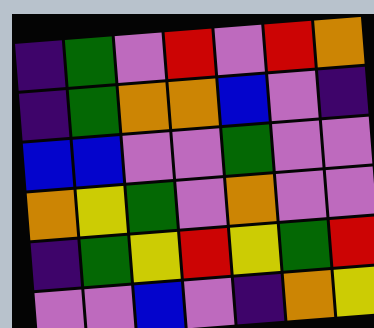[["indigo", "green", "violet", "red", "violet", "red", "orange"], ["indigo", "green", "orange", "orange", "blue", "violet", "indigo"], ["blue", "blue", "violet", "violet", "green", "violet", "violet"], ["orange", "yellow", "green", "violet", "orange", "violet", "violet"], ["indigo", "green", "yellow", "red", "yellow", "green", "red"], ["violet", "violet", "blue", "violet", "indigo", "orange", "yellow"]]